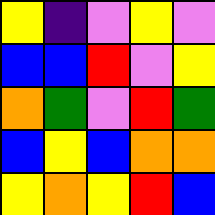[["yellow", "indigo", "violet", "yellow", "violet"], ["blue", "blue", "red", "violet", "yellow"], ["orange", "green", "violet", "red", "green"], ["blue", "yellow", "blue", "orange", "orange"], ["yellow", "orange", "yellow", "red", "blue"]]